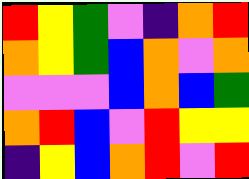[["red", "yellow", "green", "violet", "indigo", "orange", "red"], ["orange", "yellow", "green", "blue", "orange", "violet", "orange"], ["violet", "violet", "violet", "blue", "orange", "blue", "green"], ["orange", "red", "blue", "violet", "red", "yellow", "yellow"], ["indigo", "yellow", "blue", "orange", "red", "violet", "red"]]